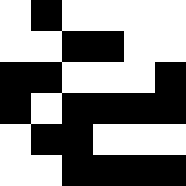[["white", "black", "white", "white", "white", "white"], ["white", "white", "black", "black", "white", "white"], ["black", "black", "white", "white", "white", "black"], ["black", "white", "black", "black", "black", "black"], ["white", "black", "black", "white", "white", "white"], ["white", "white", "black", "black", "black", "black"]]